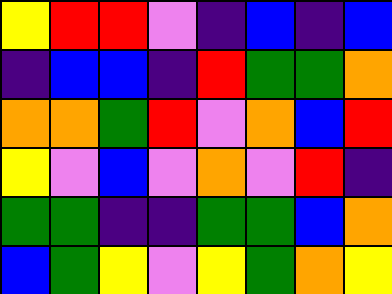[["yellow", "red", "red", "violet", "indigo", "blue", "indigo", "blue"], ["indigo", "blue", "blue", "indigo", "red", "green", "green", "orange"], ["orange", "orange", "green", "red", "violet", "orange", "blue", "red"], ["yellow", "violet", "blue", "violet", "orange", "violet", "red", "indigo"], ["green", "green", "indigo", "indigo", "green", "green", "blue", "orange"], ["blue", "green", "yellow", "violet", "yellow", "green", "orange", "yellow"]]